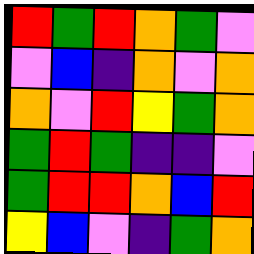[["red", "green", "red", "orange", "green", "violet"], ["violet", "blue", "indigo", "orange", "violet", "orange"], ["orange", "violet", "red", "yellow", "green", "orange"], ["green", "red", "green", "indigo", "indigo", "violet"], ["green", "red", "red", "orange", "blue", "red"], ["yellow", "blue", "violet", "indigo", "green", "orange"]]